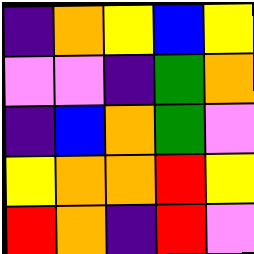[["indigo", "orange", "yellow", "blue", "yellow"], ["violet", "violet", "indigo", "green", "orange"], ["indigo", "blue", "orange", "green", "violet"], ["yellow", "orange", "orange", "red", "yellow"], ["red", "orange", "indigo", "red", "violet"]]